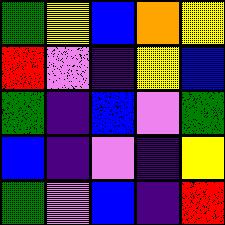[["green", "yellow", "blue", "orange", "yellow"], ["red", "violet", "indigo", "yellow", "blue"], ["green", "indigo", "blue", "violet", "green"], ["blue", "indigo", "violet", "indigo", "yellow"], ["green", "violet", "blue", "indigo", "red"]]